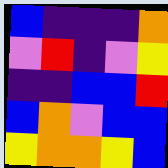[["blue", "indigo", "indigo", "indigo", "orange"], ["violet", "red", "indigo", "violet", "yellow"], ["indigo", "indigo", "blue", "blue", "red"], ["blue", "orange", "violet", "blue", "blue"], ["yellow", "orange", "orange", "yellow", "blue"]]